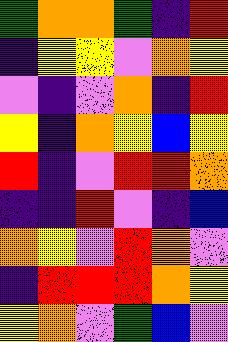[["green", "orange", "orange", "green", "indigo", "red"], ["indigo", "yellow", "yellow", "violet", "orange", "yellow"], ["violet", "indigo", "violet", "orange", "indigo", "red"], ["yellow", "indigo", "orange", "yellow", "blue", "yellow"], ["red", "indigo", "violet", "red", "red", "orange"], ["indigo", "indigo", "red", "violet", "indigo", "blue"], ["orange", "yellow", "violet", "red", "orange", "violet"], ["indigo", "red", "red", "red", "orange", "yellow"], ["yellow", "orange", "violet", "green", "blue", "violet"]]